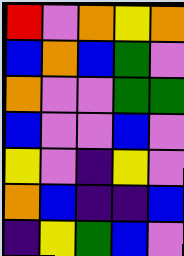[["red", "violet", "orange", "yellow", "orange"], ["blue", "orange", "blue", "green", "violet"], ["orange", "violet", "violet", "green", "green"], ["blue", "violet", "violet", "blue", "violet"], ["yellow", "violet", "indigo", "yellow", "violet"], ["orange", "blue", "indigo", "indigo", "blue"], ["indigo", "yellow", "green", "blue", "violet"]]